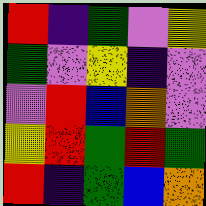[["red", "indigo", "green", "violet", "yellow"], ["green", "violet", "yellow", "indigo", "violet"], ["violet", "red", "blue", "orange", "violet"], ["yellow", "red", "green", "red", "green"], ["red", "indigo", "green", "blue", "orange"]]